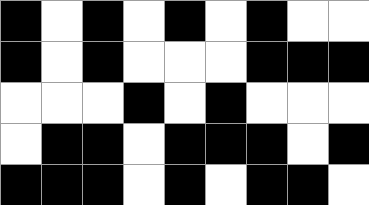[["black", "white", "black", "white", "black", "white", "black", "white", "white"], ["black", "white", "black", "white", "white", "white", "black", "black", "black"], ["white", "white", "white", "black", "white", "black", "white", "white", "white"], ["white", "black", "black", "white", "black", "black", "black", "white", "black"], ["black", "black", "black", "white", "black", "white", "black", "black", "white"]]